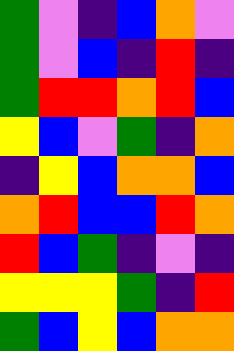[["green", "violet", "indigo", "blue", "orange", "violet"], ["green", "violet", "blue", "indigo", "red", "indigo"], ["green", "red", "red", "orange", "red", "blue"], ["yellow", "blue", "violet", "green", "indigo", "orange"], ["indigo", "yellow", "blue", "orange", "orange", "blue"], ["orange", "red", "blue", "blue", "red", "orange"], ["red", "blue", "green", "indigo", "violet", "indigo"], ["yellow", "yellow", "yellow", "green", "indigo", "red"], ["green", "blue", "yellow", "blue", "orange", "orange"]]